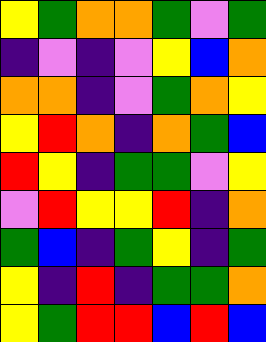[["yellow", "green", "orange", "orange", "green", "violet", "green"], ["indigo", "violet", "indigo", "violet", "yellow", "blue", "orange"], ["orange", "orange", "indigo", "violet", "green", "orange", "yellow"], ["yellow", "red", "orange", "indigo", "orange", "green", "blue"], ["red", "yellow", "indigo", "green", "green", "violet", "yellow"], ["violet", "red", "yellow", "yellow", "red", "indigo", "orange"], ["green", "blue", "indigo", "green", "yellow", "indigo", "green"], ["yellow", "indigo", "red", "indigo", "green", "green", "orange"], ["yellow", "green", "red", "red", "blue", "red", "blue"]]